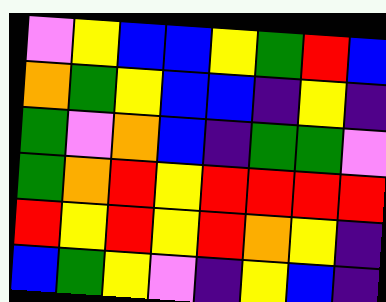[["violet", "yellow", "blue", "blue", "yellow", "green", "red", "blue"], ["orange", "green", "yellow", "blue", "blue", "indigo", "yellow", "indigo"], ["green", "violet", "orange", "blue", "indigo", "green", "green", "violet"], ["green", "orange", "red", "yellow", "red", "red", "red", "red"], ["red", "yellow", "red", "yellow", "red", "orange", "yellow", "indigo"], ["blue", "green", "yellow", "violet", "indigo", "yellow", "blue", "indigo"]]